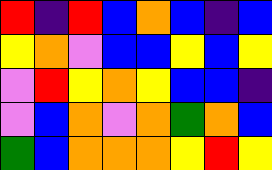[["red", "indigo", "red", "blue", "orange", "blue", "indigo", "blue"], ["yellow", "orange", "violet", "blue", "blue", "yellow", "blue", "yellow"], ["violet", "red", "yellow", "orange", "yellow", "blue", "blue", "indigo"], ["violet", "blue", "orange", "violet", "orange", "green", "orange", "blue"], ["green", "blue", "orange", "orange", "orange", "yellow", "red", "yellow"]]